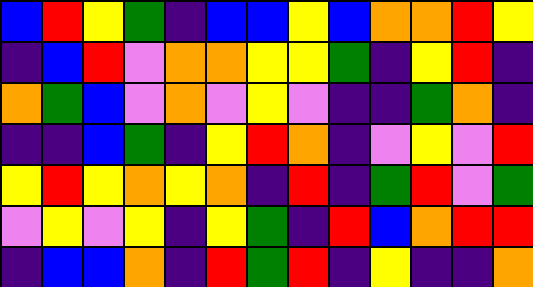[["blue", "red", "yellow", "green", "indigo", "blue", "blue", "yellow", "blue", "orange", "orange", "red", "yellow"], ["indigo", "blue", "red", "violet", "orange", "orange", "yellow", "yellow", "green", "indigo", "yellow", "red", "indigo"], ["orange", "green", "blue", "violet", "orange", "violet", "yellow", "violet", "indigo", "indigo", "green", "orange", "indigo"], ["indigo", "indigo", "blue", "green", "indigo", "yellow", "red", "orange", "indigo", "violet", "yellow", "violet", "red"], ["yellow", "red", "yellow", "orange", "yellow", "orange", "indigo", "red", "indigo", "green", "red", "violet", "green"], ["violet", "yellow", "violet", "yellow", "indigo", "yellow", "green", "indigo", "red", "blue", "orange", "red", "red"], ["indigo", "blue", "blue", "orange", "indigo", "red", "green", "red", "indigo", "yellow", "indigo", "indigo", "orange"]]